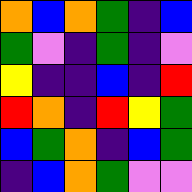[["orange", "blue", "orange", "green", "indigo", "blue"], ["green", "violet", "indigo", "green", "indigo", "violet"], ["yellow", "indigo", "indigo", "blue", "indigo", "red"], ["red", "orange", "indigo", "red", "yellow", "green"], ["blue", "green", "orange", "indigo", "blue", "green"], ["indigo", "blue", "orange", "green", "violet", "violet"]]